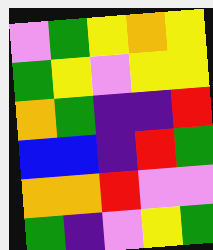[["violet", "green", "yellow", "orange", "yellow"], ["green", "yellow", "violet", "yellow", "yellow"], ["orange", "green", "indigo", "indigo", "red"], ["blue", "blue", "indigo", "red", "green"], ["orange", "orange", "red", "violet", "violet"], ["green", "indigo", "violet", "yellow", "green"]]